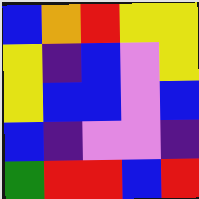[["blue", "orange", "red", "yellow", "yellow"], ["yellow", "indigo", "blue", "violet", "yellow"], ["yellow", "blue", "blue", "violet", "blue"], ["blue", "indigo", "violet", "violet", "indigo"], ["green", "red", "red", "blue", "red"]]